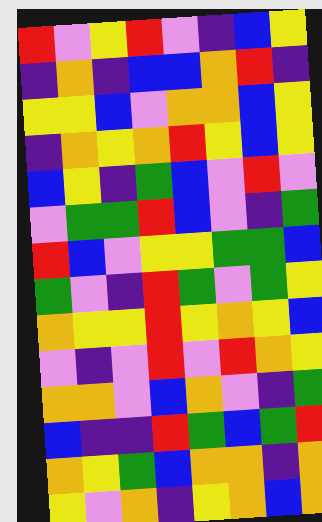[["red", "violet", "yellow", "red", "violet", "indigo", "blue", "yellow"], ["indigo", "orange", "indigo", "blue", "blue", "orange", "red", "indigo"], ["yellow", "yellow", "blue", "violet", "orange", "orange", "blue", "yellow"], ["indigo", "orange", "yellow", "orange", "red", "yellow", "blue", "yellow"], ["blue", "yellow", "indigo", "green", "blue", "violet", "red", "violet"], ["violet", "green", "green", "red", "blue", "violet", "indigo", "green"], ["red", "blue", "violet", "yellow", "yellow", "green", "green", "blue"], ["green", "violet", "indigo", "red", "green", "violet", "green", "yellow"], ["orange", "yellow", "yellow", "red", "yellow", "orange", "yellow", "blue"], ["violet", "indigo", "violet", "red", "violet", "red", "orange", "yellow"], ["orange", "orange", "violet", "blue", "orange", "violet", "indigo", "green"], ["blue", "indigo", "indigo", "red", "green", "blue", "green", "red"], ["orange", "yellow", "green", "blue", "orange", "orange", "indigo", "orange"], ["yellow", "violet", "orange", "indigo", "yellow", "orange", "blue", "orange"]]